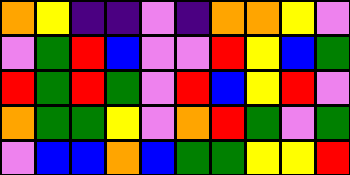[["orange", "yellow", "indigo", "indigo", "violet", "indigo", "orange", "orange", "yellow", "violet"], ["violet", "green", "red", "blue", "violet", "violet", "red", "yellow", "blue", "green"], ["red", "green", "red", "green", "violet", "red", "blue", "yellow", "red", "violet"], ["orange", "green", "green", "yellow", "violet", "orange", "red", "green", "violet", "green"], ["violet", "blue", "blue", "orange", "blue", "green", "green", "yellow", "yellow", "red"]]